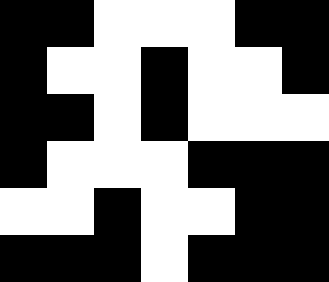[["black", "black", "white", "white", "white", "black", "black"], ["black", "white", "white", "black", "white", "white", "black"], ["black", "black", "white", "black", "white", "white", "white"], ["black", "white", "white", "white", "black", "black", "black"], ["white", "white", "black", "white", "white", "black", "black"], ["black", "black", "black", "white", "black", "black", "black"]]